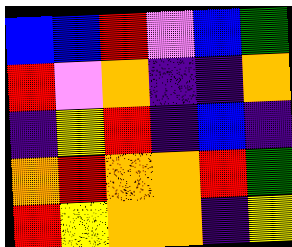[["blue", "blue", "red", "violet", "blue", "green"], ["red", "violet", "orange", "indigo", "indigo", "orange"], ["indigo", "yellow", "red", "indigo", "blue", "indigo"], ["orange", "red", "orange", "orange", "red", "green"], ["red", "yellow", "orange", "orange", "indigo", "yellow"]]